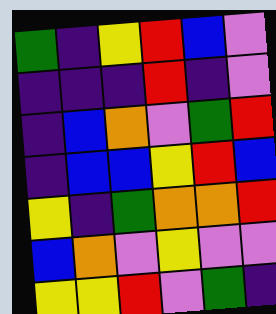[["green", "indigo", "yellow", "red", "blue", "violet"], ["indigo", "indigo", "indigo", "red", "indigo", "violet"], ["indigo", "blue", "orange", "violet", "green", "red"], ["indigo", "blue", "blue", "yellow", "red", "blue"], ["yellow", "indigo", "green", "orange", "orange", "red"], ["blue", "orange", "violet", "yellow", "violet", "violet"], ["yellow", "yellow", "red", "violet", "green", "indigo"]]